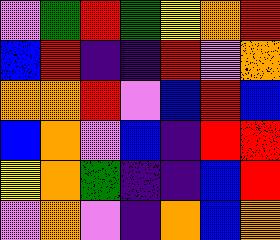[["violet", "green", "red", "green", "yellow", "orange", "red"], ["blue", "red", "indigo", "indigo", "red", "violet", "orange"], ["orange", "orange", "red", "violet", "blue", "red", "blue"], ["blue", "orange", "violet", "blue", "indigo", "red", "red"], ["yellow", "orange", "green", "indigo", "indigo", "blue", "red"], ["violet", "orange", "violet", "indigo", "orange", "blue", "orange"]]